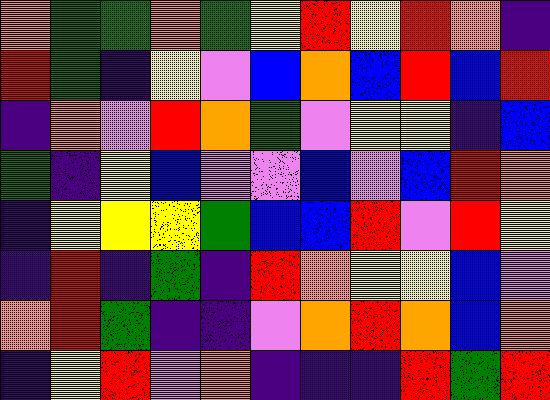[["orange", "green", "green", "orange", "green", "yellow", "red", "yellow", "red", "orange", "indigo"], ["red", "green", "indigo", "yellow", "violet", "blue", "orange", "blue", "red", "blue", "red"], ["indigo", "orange", "violet", "red", "orange", "green", "violet", "yellow", "yellow", "indigo", "blue"], ["green", "indigo", "yellow", "blue", "violet", "violet", "blue", "violet", "blue", "red", "orange"], ["indigo", "yellow", "yellow", "yellow", "green", "blue", "blue", "red", "violet", "red", "yellow"], ["indigo", "red", "indigo", "green", "indigo", "red", "orange", "yellow", "yellow", "blue", "violet"], ["orange", "red", "green", "indigo", "indigo", "violet", "orange", "red", "orange", "blue", "orange"], ["indigo", "yellow", "red", "violet", "orange", "indigo", "indigo", "indigo", "red", "green", "red"]]